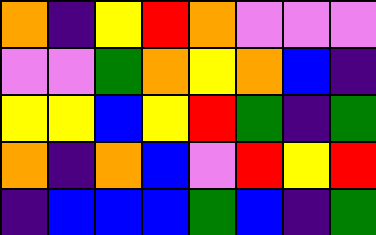[["orange", "indigo", "yellow", "red", "orange", "violet", "violet", "violet"], ["violet", "violet", "green", "orange", "yellow", "orange", "blue", "indigo"], ["yellow", "yellow", "blue", "yellow", "red", "green", "indigo", "green"], ["orange", "indigo", "orange", "blue", "violet", "red", "yellow", "red"], ["indigo", "blue", "blue", "blue", "green", "blue", "indigo", "green"]]